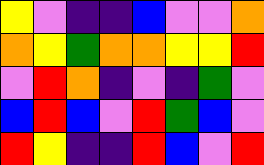[["yellow", "violet", "indigo", "indigo", "blue", "violet", "violet", "orange"], ["orange", "yellow", "green", "orange", "orange", "yellow", "yellow", "red"], ["violet", "red", "orange", "indigo", "violet", "indigo", "green", "violet"], ["blue", "red", "blue", "violet", "red", "green", "blue", "violet"], ["red", "yellow", "indigo", "indigo", "red", "blue", "violet", "red"]]